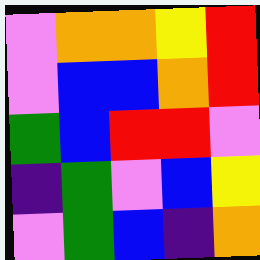[["violet", "orange", "orange", "yellow", "red"], ["violet", "blue", "blue", "orange", "red"], ["green", "blue", "red", "red", "violet"], ["indigo", "green", "violet", "blue", "yellow"], ["violet", "green", "blue", "indigo", "orange"]]